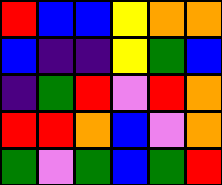[["red", "blue", "blue", "yellow", "orange", "orange"], ["blue", "indigo", "indigo", "yellow", "green", "blue"], ["indigo", "green", "red", "violet", "red", "orange"], ["red", "red", "orange", "blue", "violet", "orange"], ["green", "violet", "green", "blue", "green", "red"]]